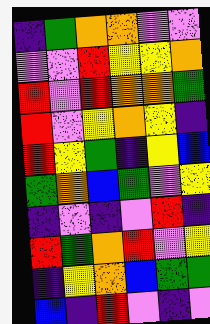[["indigo", "green", "orange", "orange", "violet", "violet"], ["violet", "violet", "red", "yellow", "yellow", "orange"], ["red", "violet", "red", "orange", "orange", "green"], ["red", "violet", "yellow", "orange", "yellow", "indigo"], ["red", "yellow", "green", "indigo", "yellow", "blue"], ["green", "orange", "blue", "green", "violet", "yellow"], ["indigo", "violet", "indigo", "violet", "red", "indigo"], ["red", "green", "orange", "red", "violet", "yellow"], ["indigo", "yellow", "orange", "blue", "green", "green"], ["blue", "indigo", "red", "violet", "indigo", "violet"]]